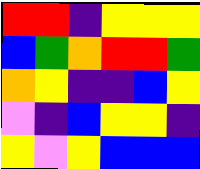[["red", "red", "indigo", "yellow", "yellow", "yellow"], ["blue", "green", "orange", "red", "red", "green"], ["orange", "yellow", "indigo", "indigo", "blue", "yellow"], ["violet", "indigo", "blue", "yellow", "yellow", "indigo"], ["yellow", "violet", "yellow", "blue", "blue", "blue"]]